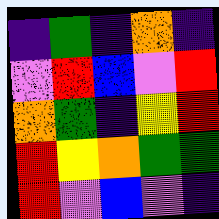[["indigo", "green", "indigo", "orange", "indigo"], ["violet", "red", "blue", "violet", "red"], ["orange", "green", "indigo", "yellow", "red"], ["red", "yellow", "orange", "green", "green"], ["red", "violet", "blue", "violet", "indigo"]]